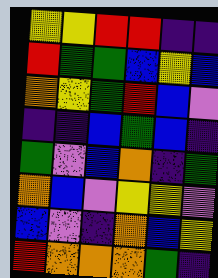[["yellow", "yellow", "red", "red", "indigo", "indigo"], ["red", "green", "green", "blue", "yellow", "blue"], ["orange", "yellow", "green", "red", "blue", "violet"], ["indigo", "indigo", "blue", "green", "blue", "indigo"], ["green", "violet", "blue", "orange", "indigo", "green"], ["orange", "blue", "violet", "yellow", "yellow", "violet"], ["blue", "violet", "indigo", "orange", "blue", "yellow"], ["red", "orange", "orange", "orange", "green", "indigo"]]